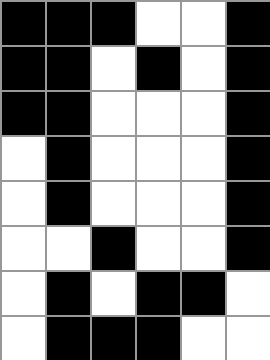[["black", "black", "black", "white", "white", "black"], ["black", "black", "white", "black", "white", "black"], ["black", "black", "white", "white", "white", "black"], ["white", "black", "white", "white", "white", "black"], ["white", "black", "white", "white", "white", "black"], ["white", "white", "black", "white", "white", "black"], ["white", "black", "white", "black", "black", "white"], ["white", "black", "black", "black", "white", "white"]]